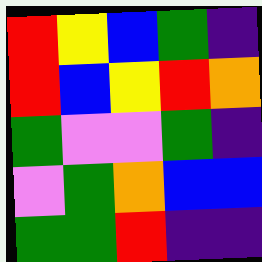[["red", "yellow", "blue", "green", "indigo"], ["red", "blue", "yellow", "red", "orange"], ["green", "violet", "violet", "green", "indigo"], ["violet", "green", "orange", "blue", "blue"], ["green", "green", "red", "indigo", "indigo"]]